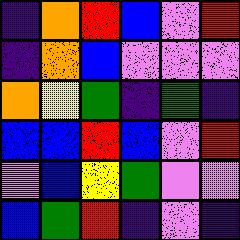[["indigo", "orange", "red", "blue", "violet", "red"], ["indigo", "orange", "blue", "violet", "violet", "violet"], ["orange", "yellow", "green", "indigo", "green", "indigo"], ["blue", "blue", "red", "blue", "violet", "red"], ["violet", "blue", "yellow", "green", "violet", "violet"], ["blue", "green", "red", "indigo", "violet", "indigo"]]